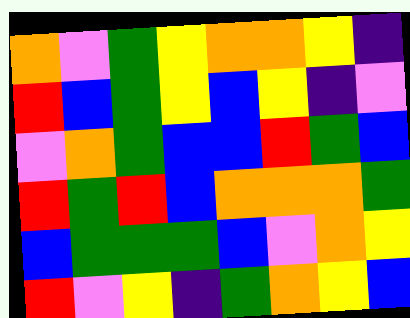[["orange", "violet", "green", "yellow", "orange", "orange", "yellow", "indigo"], ["red", "blue", "green", "yellow", "blue", "yellow", "indigo", "violet"], ["violet", "orange", "green", "blue", "blue", "red", "green", "blue"], ["red", "green", "red", "blue", "orange", "orange", "orange", "green"], ["blue", "green", "green", "green", "blue", "violet", "orange", "yellow"], ["red", "violet", "yellow", "indigo", "green", "orange", "yellow", "blue"]]